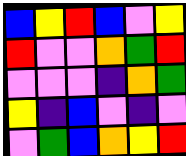[["blue", "yellow", "red", "blue", "violet", "yellow"], ["red", "violet", "violet", "orange", "green", "red"], ["violet", "violet", "violet", "indigo", "orange", "green"], ["yellow", "indigo", "blue", "violet", "indigo", "violet"], ["violet", "green", "blue", "orange", "yellow", "red"]]